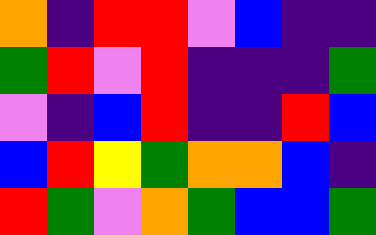[["orange", "indigo", "red", "red", "violet", "blue", "indigo", "indigo"], ["green", "red", "violet", "red", "indigo", "indigo", "indigo", "green"], ["violet", "indigo", "blue", "red", "indigo", "indigo", "red", "blue"], ["blue", "red", "yellow", "green", "orange", "orange", "blue", "indigo"], ["red", "green", "violet", "orange", "green", "blue", "blue", "green"]]